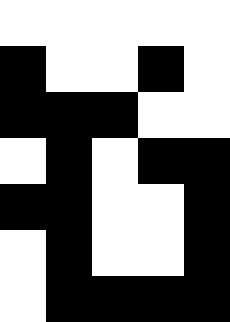[["white", "white", "white", "white", "white"], ["black", "white", "white", "black", "white"], ["black", "black", "black", "white", "white"], ["white", "black", "white", "black", "black"], ["black", "black", "white", "white", "black"], ["white", "black", "white", "white", "black"], ["white", "black", "black", "black", "black"]]